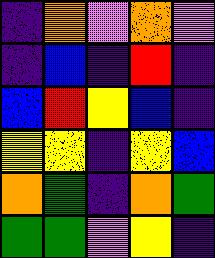[["indigo", "orange", "violet", "orange", "violet"], ["indigo", "blue", "indigo", "red", "indigo"], ["blue", "red", "yellow", "blue", "indigo"], ["yellow", "yellow", "indigo", "yellow", "blue"], ["orange", "green", "indigo", "orange", "green"], ["green", "green", "violet", "yellow", "indigo"]]